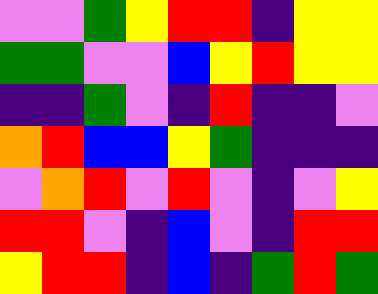[["violet", "violet", "green", "yellow", "red", "red", "indigo", "yellow", "yellow"], ["green", "green", "violet", "violet", "blue", "yellow", "red", "yellow", "yellow"], ["indigo", "indigo", "green", "violet", "indigo", "red", "indigo", "indigo", "violet"], ["orange", "red", "blue", "blue", "yellow", "green", "indigo", "indigo", "indigo"], ["violet", "orange", "red", "violet", "red", "violet", "indigo", "violet", "yellow"], ["red", "red", "violet", "indigo", "blue", "violet", "indigo", "red", "red"], ["yellow", "red", "red", "indigo", "blue", "indigo", "green", "red", "green"]]